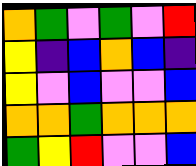[["orange", "green", "violet", "green", "violet", "red"], ["yellow", "indigo", "blue", "orange", "blue", "indigo"], ["yellow", "violet", "blue", "violet", "violet", "blue"], ["orange", "orange", "green", "orange", "orange", "orange"], ["green", "yellow", "red", "violet", "violet", "blue"]]